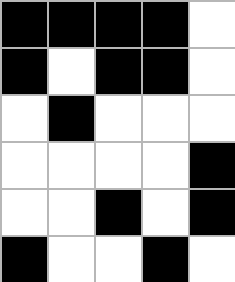[["black", "black", "black", "black", "white"], ["black", "white", "black", "black", "white"], ["white", "black", "white", "white", "white"], ["white", "white", "white", "white", "black"], ["white", "white", "black", "white", "black"], ["black", "white", "white", "black", "white"]]